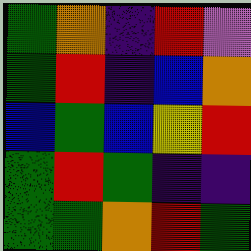[["green", "orange", "indigo", "red", "violet"], ["green", "red", "indigo", "blue", "orange"], ["blue", "green", "blue", "yellow", "red"], ["green", "red", "green", "indigo", "indigo"], ["green", "green", "orange", "red", "green"]]